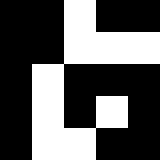[["black", "black", "white", "black", "black"], ["black", "black", "white", "white", "white"], ["black", "white", "black", "black", "black"], ["black", "white", "black", "white", "black"], ["black", "white", "white", "black", "black"]]